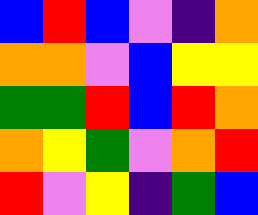[["blue", "red", "blue", "violet", "indigo", "orange"], ["orange", "orange", "violet", "blue", "yellow", "yellow"], ["green", "green", "red", "blue", "red", "orange"], ["orange", "yellow", "green", "violet", "orange", "red"], ["red", "violet", "yellow", "indigo", "green", "blue"]]